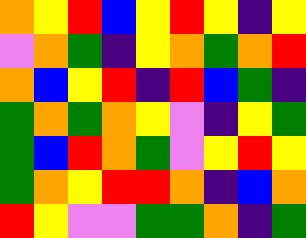[["orange", "yellow", "red", "blue", "yellow", "red", "yellow", "indigo", "yellow"], ["violet", "orange", "green", "indigo", "yellow", "orange", "green", "orange", "red"], ["orange", "blue", "yellow", "red", "indigo", "red", "blue", "green", "indigo"], ["green", "orange", "green", "orange", "yellow", "violet", "indigo", "yellow", "green"], ["green", "blue", "red", "orange", "green", "violet", "yellow", "red", "yellow"], ["green", "orange", "yellow", "red", "red", "orange", "indigo", "blue", "orange"], ["red", "yellow", "violet", "violet", "green", "green", "orange", "indigo", "green"]]